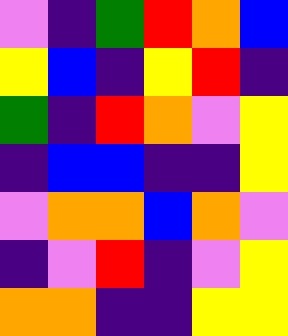[["violet", "indigo", "green", "red", "orange", "blue"], ["yellow", "blue", "indigo", "yellow", "red", "indigo"], ["green", "indigo", "red", "orange", "violet", "yellow"], ["indigo", "blue", "blue", "indigo", "indigo", "yellow"], ["violet", "orange", "orange", "blue", "orange", "violet"], ["indigo", "violet", "red", "indigo", "violet", "yellow"], ["orange", "orange", "indigo", "indigo", "yellow", "yellow"]]